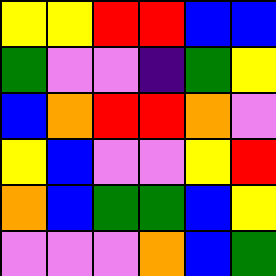[["yellow", "yellow", "red", "red", "blue", "blue"], ["green", "violet", "violet", "indigo", "green", "yellow"], ["blue", "orange", "red", "red", "orange", "violet"], ["yellow", "blue", "violet", "violet", "yellow", "red"], ["orange", "blue", "green", "green", "blue", "yellow"], ["violet", "violet", "violet", "orange", "blue", "green"]]